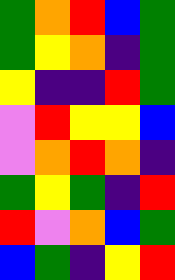[["green", "orange", "red", "blue", "green"], ["green", "yellow", "orange", "indigo", "green"], ["yellow", "indigo", "indigo", "red", "green"], ["violet", "red", "yellow", "yellow", "blue"], ["violet", "orange", "red", "orange", "indigo"], ["green", "yellow", "green", "indigo", "red"], ["red", "violet", "orange", "blue", "green"], ["blue", "green", "indigo", "yellow", "red"]]